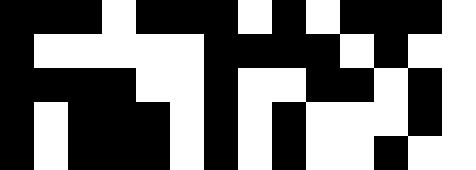[["black", "black", "black", "white", "black", "black", "black", "white", "black", "white", "black", "black", "black", "white"], ["black", "white", "white", "white", "white", "white", "black", "black", "black", "black", "white", "black", "white", "white"], ["black", "black", "black", "black", "white", "white", "black", "white", "white", "black", "black", "white", "black", "white"], ["black", "white", "black", "black", "black", "white", "black", "white", "black", "white", "white", "white", "black", "white"], ["black", "white", "black", "black", "black", "white", "black", "white", "black", "white", "white", "black", "white", "white"]]